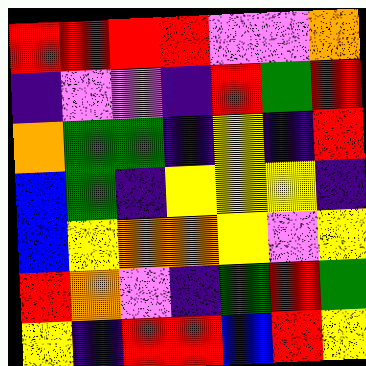[["red", "red", "red", "red", "violet", "violet", "orange"], ["indigo", "violet", "violet", "indigo", "red", "green", "red"], ["orange", "green", "green", "indigo", "yellow", "indigo", "red"], ["blue", "green", "indigo", "yellow", "yellow", "yellow", "indigo"], ["blue", "yellow", "orange", "orange", "yellow", "violet", "yellow"], ["red", "orange", "violet", "indigo", "green", "red", "green"], ["yellow", "indigo", "red", "red", "blue", "red", "yellow"]]